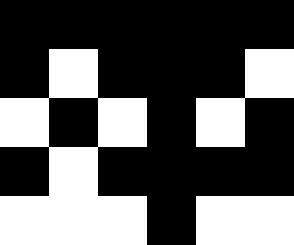[["black", "black", "black", "black", "black", "black"], ["black", "white", "black", "black", "black", "white"], ["white", "black", "white", "black", "white", "black"], ["black", "white", "black", "black", "black", "black"], ["white", "white", "white", "black", "white", "white"]]